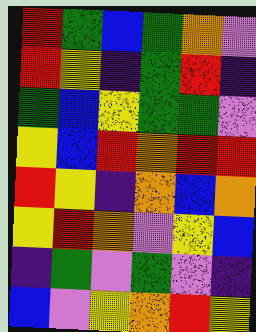[["red", "green", "blue", "green", "orange", "violet"], ["red", "yellow", "indigo", "green", "red", "indigo"], ["green", "blue", "yellow", "green", "green", "violet"], ["yellow", "blue", "red", "orange", "red", "red"], ["red", "yellow", "indigo", "orange", "blue", "orange"], ["yellow", "red", "orange", "violet", "yellow", "blue"], ["indigo", "green", "violet", "green", "violet", "indigo"], ["blue", "violet", "yellow", "orange", "red", "yellow"]]